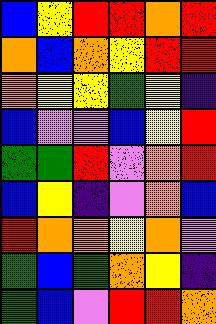[["blue", "yellow", "red", "red", "orange", "red"], ["orange", "blue", "orange", "yellow", "red", "red"], ["orange", "yellow", "yellow", "green", "yellow", "indigo"], ["blue", "violet", "violet", "blue", "yellow", "red"], ["green", "green", "red", "violet", "orange", "red"], ["blue", "yellow", "indigo", "violet", "orange", "blue"], ["red", "orange", "orange", "yellow", "orange", "violet"], ["green", "blue", "green", "orange", "yellow", "indigo"], ["green", "blue", "violet", "red", "red", "orange"]]